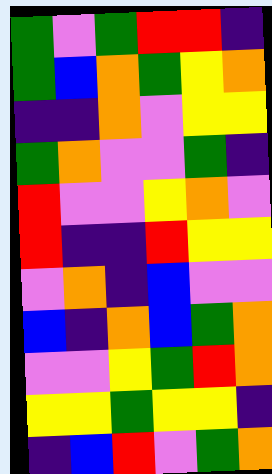[["green", "violet", "green", "red", "red", "indigo"], ["green", "blue", "orange", "green", "yellow", "orange"], ["indigo", "indigo", "orange", "violet", "yellow", "yellow"], ["green", "orange", "violet", "violet", "green", "indigo"], ["red", "violet", "violet", "yellow", "orange", "violet"], ["red", "indigo", "indigo", "red", "yellow", "yellow"], ["violet", "orange", "indigo", "blue", "violet", "violet"], ["blue", "indigo", "orange", "blue", "green", "orange"], ["violet", "violet", "yellow", "green", "red", "orange"], ["yellow", "yellow", "green", "yellow", "yellow", "indigo"], ["indigo", "blue", "red", "violet", "green", "orange"]]